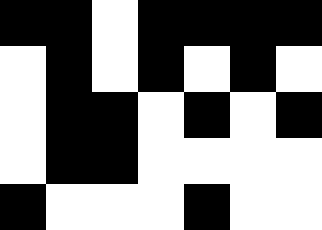[["black", "black", "white", "black", "black", "black", "black"], ["white", "black", "white", "black", "white", "black", "white"], ["white", "black", "black", "white", "black", "white", "black"], ["white", "black", "black", "white", "white", "white", "white"], ["black", "white", "white", "white", "black", "white", "white"]]